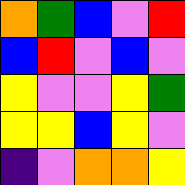[["orange", "green", "blue", "violet", "red"], ["blue", "red", "violet", "blue", "violet"], ["yellow", "violet", "violet", "yellow", "green"], ["yellow", "yellow", "blue", "yellow", "violet"], ["indigo", "violet", "orange", "orange", "yellow"]]